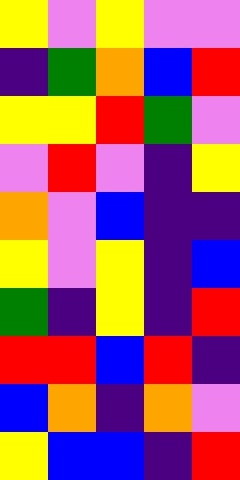[["yellow", "violet", "yellow", "violet", "violet"], ["indigo", "green", "orange", "blue", "red"], ["yellow", "yellow", "red", "green", "violet"], ["violet", "red", "violet", "indigo", "yellow"], ["orange", "violet", "blue", "indigo", "indigo"], ["yellow", "violet", "yellow", "indigo", "blue"], ["green", "indigo", "yellow", "indigo", "red"], ["red", "red", "blue", "red", "indigo"], ["blue", "orange", "indigo", "orange", "violet"], ["yellow", "blue", "blue", "indigo", "red"]]